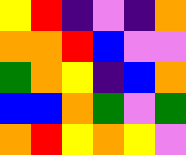[["yellow", "red", "indigo", "violet", "indigo", "orange"], ["orange", "orange", "red", "blue", "violet", "violet"], ["green", "orange", "yellow", "indigo", "blue", "orange"], ["blue", "blue", "orange", "green", "violet", "green"], ["orange", "red", "yellow", "orange", "yellow", "violet"]]